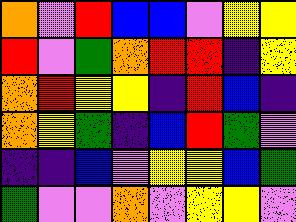[["orange", "violet", "red", "blue", "blue", "violet", "yellow", "yellow"], ["red", "violet", "green", "orange", "red", "red", "indigo", "yellow"], ["orange", "red", "yellow", "yellow", "indigo", "red", "blue", "indigo"], ["orange", "yellow", "green", "indigo", "blue", "red", "green", "violet"], ["indigo", "indigo", "blue", "violet", "yellow", "yellow", "blue", "green"], ["green", "violet", "violet", "orange", "violet", "yellow", "yellow", "violet"]]